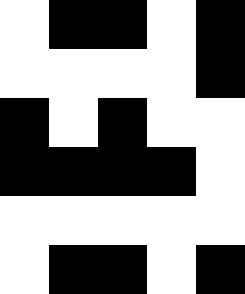[["white", "black", "black", "white", "black"], ["white", "white", "white", "white", "black"], ["black", "white", "black", "white", "white"], ["black", "black", "black", "black", "white"], ["white", "white", "white", "white", "white"], ["white", "black", "black", "white", "black"]]